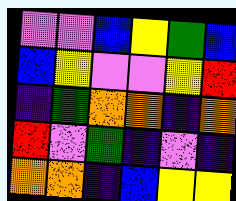[["violet", "violet", "blue", "yellow", "green", "blue"], ["blue", "yellow", "violet", "violet", "yellow", "red"], ["indigo", "green", "orange", "orange", "indigo", "orange"], ["red", "violet", "green", "indigo", "violet", "indigo"], ["orange", "orange", "indigo", "blue", "yellow", "yellow"]]